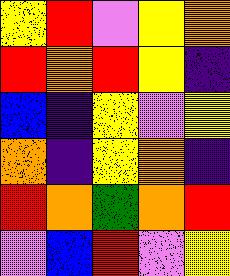[["yellow", "red", "violet", "yellow", "orange"], ["red", "orange", "red", "yellow", "indigo"], ["blue", "indigo", "yellow", "violet", "yellow"], ["orange", "indigo", "yellow", "orange", "indigo"], ["red", "orange", "green", "orange", "red"], ["violet", "blue", "red", "violet", "yellow"]]